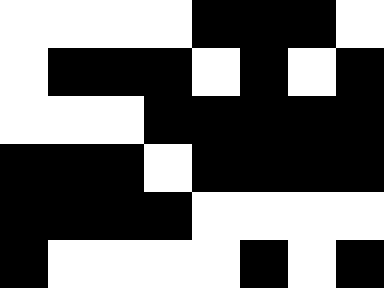[["white", "white", "white", "white", "black", "black", "black", "white"], ["white", "black", "black", "black", "white", "black", "white", "black"], ["white", "white", "white", "black", "black", "black", "black", "black"], ["black", "black", "black", "white", "black", "black", "black", "black"], ["black", "black", "black", "black", "white", "white", "white", "white"], ["black", "white", "white", "white", "white", "black", "white", "black"]]